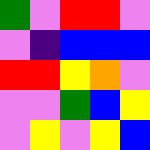[["green", "violet", "red", "red", "violet"], ["violet", "indigo", "blue", "blue", "blue"], ["red", "red", "yellow", "orange", "violet"], ["violet", "violet", "green", "blue", "yellow"], ["violet", "yellow", "violet", "yellow", "blue"]]